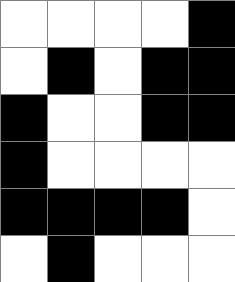[["white", "white", "white", "white", "black"], ["white", "black", "white", "black", "black"], ["black", "white", "white", "black", "black"], ["black", "white", "white", "white", "white"], ["black", "black", "black", "black", "white"], ["white", "black", "white", "white", "white"]]